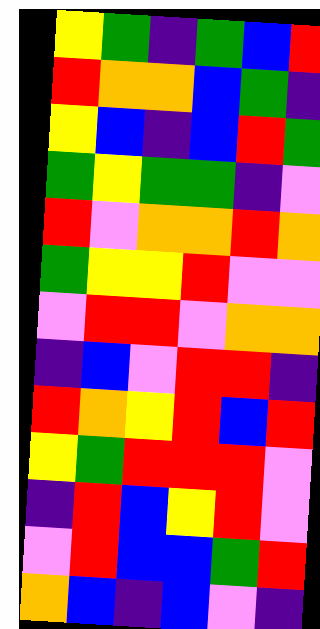[["yellow", "green", "indigo", "green", "blue", "red"], ["red", "orange", "orange", "blue", "green", "indigo"], ["yellow", "blue", "indigo", "blue", "red", "green"], ["green", "yellow", "green", "green", "indigo", "violet"], ["red", "violet", "orange", "orange", "red", "orange"], ["green", "yellow", "yellow", "red", "violet", "violet"], ["violet", "red", "red", "violet", "orange", "orange"], ["indigo", "blue", "violet", "red", "red", "indigo"], ["red", "orange", "yellow", "red", "blue", "red"], ["yellow", "green", "red", "red", "red", "violet"], ["indigo", "red", "blue", "yellow", "red", "violet"], ["violet", "red", "blue", "blue", "green", "red"], ["orange", "blue", "indigo", "blue", "violet", "indigo"]]